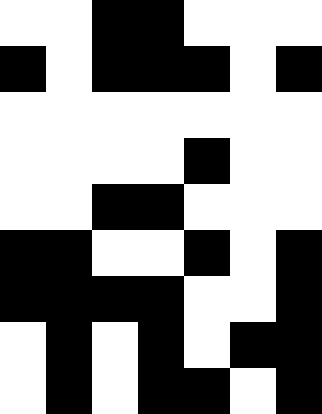[["white", "white", "black", "black", "white", "white", "white"], ["black", "white", "black", "black", "black", "white", "black"], ["white", "white", "white", "white", "white", "white", "white"], ["white", "white", "white", "white", "black", "white", "white"], ["white", "white", "black", "black", "white", "white", "white"], ["black", "black", "white", "white", "black", "white", "black"], ["black", "black", "black", "black", "white", "white", "black"], ["white", "black", "white", "black", "white", "black", "black"], ["white", "black", "white", "black", "black", "white", "black"]]